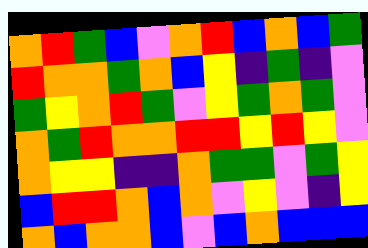[["orange", "red", "green", "blue", "violet", "orange", "red", "blue", "orange", "blue", "green"], ["red", "orange", "orange", "green", "orange", "blue", "yellow", "indigo", "green", "indigo", "violet"], ["green", "yellow", "orange", "red", "green", "violet", "yellow", "green", "orange", "green", "violet"], ["orange", "green", "red", "orange", "orange", "red", "red", "yellow", "red", "yellow", "violet"], ["orange", "yellow", "yellow", "indigo", "indigo", "orange", "green", "green", "violet", "green", "yellow"], ["blue", "red", "red", "orange", "blue", "orange", "violet", "yellow", "violet", "indigo", "yellow"], ["orange", "blue", "orange", "orange", "blue", "violet", "blue", "orange", "blue", "blue", "blue"]]